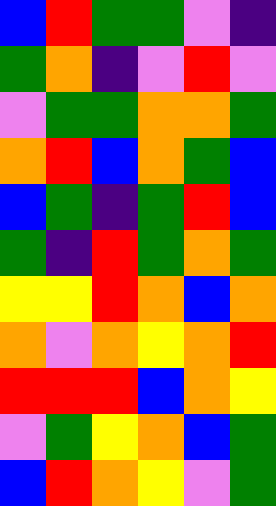[["blue", "red", "green", "green", "violet", "indigo"], ["green", "orange", "indigo", "violet", "red", "violet"], ["violet", "green", "green", "orange", "orange", "green"], ["orange", "red", "blue", "orange", "green", "blue"], ["blue", "green", "indigo", "green", "red", "blue"], ["green", "indigo", "red", "green", "orange", "green"], ["yellow", "yellow", "red", "orange", "blue", "orange"], ["orange", "violet", "orange", "yellow", "orange", "red"], ["red", "red", "red", "blue", "orange", "yellow"], ["violet", "green", "yellow", "orange", "blue", "green"], ["blue", "red", "orange", "yellow", "violet", "green"]]